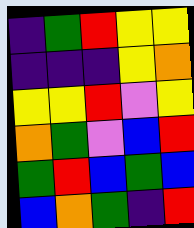[["indigo", "green", "red", "yellow", "yellow"], ["indigo", "indigo", "indigo", "yellow", "orange"], ["yellow", "yellow", "red", "violet", "yellow"], ["orange", "green", "violet", "blue", "red"], ["green", "red", "blue", "green", "blue"], ["blue", "orange", "green", "indigo", "red"]]